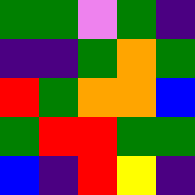[["green", "green", "violet", "green", "indigo"], ["indigo", "indigo", "green", "orange", "green"], ["red", "green", "orange", "orange", "blue"], ["green", "red", "red", "green", "green"], ["blue", "indigo", "red", "yellow", "indigo"]]